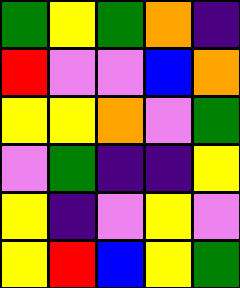[["green", "yellow", "green", "orange", "indigo"], ["red", "violet", "violet", "blue", "orange"], ["yellow", "yellow", "orange", "violet", "green"], ["violet", "green", "indigo", "indigo", "yellow"], ["yellow", "indigo", "violet", "yellow", "violet"], ["yellow", "red", "blue", "yellow", "green"]]